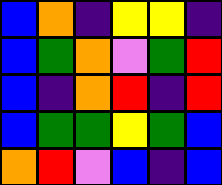[["blue", "orange", "indigo", "yellow", "yellow", "indigo"], ["blue", "green", "orange", "violet", "green", "red"], ["blue", "indigo", "orange", "red", "indigo", "red"], ["blue", "green", "green", "yellow", "green", "blue"], ["orange", "red", "violet", "blue", "indigo", "blue"]]